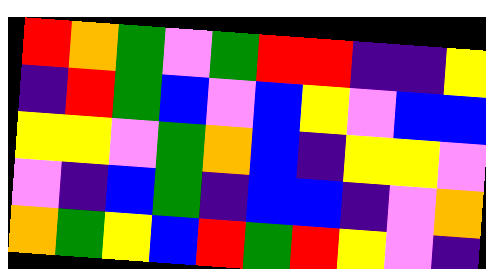[["red", "orange", "green", "violet", "green", "red", "red", "indigo", "indigo", "yellow"], ["indigo", "red", "green", "blue", "violet", "blue", "yellow", "violet", "blue", "blue"], ["yellow", "yellow", "violet", "green", "orange", "blue", "indigo", "yellow", "yellow", "violet"], ["violet", "indigo", "blue", "green", "indigo", "blue", "blue", "indigo", "violet", "orange"], ["orange", "green", "yellow", "blue", "red", "green", "red", "yellow", "violet", "indigo"]]